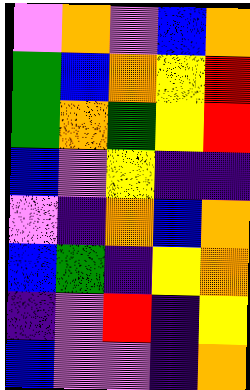[["violet", "orange", "violet", "blue", "orange"], ["green", "blue", "orange", "yellow", "red"], ["green", "orange", "green", "yellow", "red"], ["blue", "violet", "yellow", "indigo", "indigo"], ["violet", "indigo", "orange", "blue", "orange"], ["blue", "green", "indigo", "yellow", "orange"], ["indigo", "violet", "red", "indigo", "yellow"], ["blue", "violet", "violet", "indigo", "orange"]]